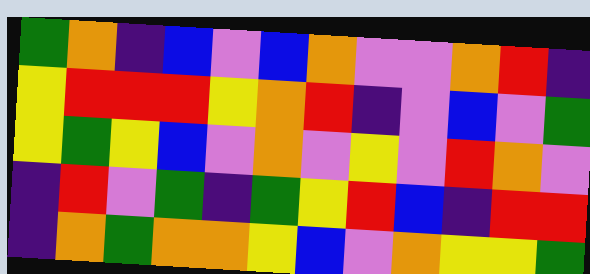[["green", "orange", "indigo", "blue", "violet", "blue", "orange", "violet", "violet", "orange", "red", "indigo"], ["yellow", "red", "red", "red", "yellow", "orange", "red", "indigo", "violet", "blue", "violet", "green"], ["yellow", "green", "yellow", "blue", "violet", "orange", "violet", "yellow", "violet", "red", "orange", "violet"], ["indigo", "red", "violet", "green", "indigo", "green", "yellow", "red", "blue", "indigo", "red", "red"], ["indigo", "orange", "green", "orange", "orange", "yellow", "blue", "violet", "orange", "yellow", "yellow", "green"]]